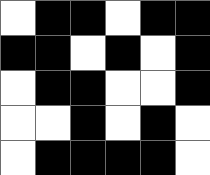[["white", "black", "black", "white", "black", "black"], ["black", "black", "white", "black", "white", "black"], ["white", "black", "black", "white", "white", "black"], ["white", "white", "black", "white", "black", "white"], ["white", "black", "black", "black", "black", "white"]]